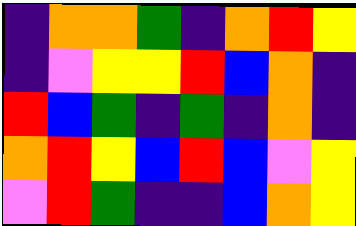[["indigo", "orange", "orange", "green", "indigo", "orange", "red", "yellow"], ["indigo", "violet", "yellow", "yellow", "red", "blue", "orange", "indigo"], ["red", "blue", "green", "indigo", "green", "indigo", "orange", "indigo"], ["orange", "red", "yellow", "blue", "red", "blue", "violet", "yellow"], ["violet", "red", "green", "indigo", "indigo", "blue", "orange", "yellow"]]